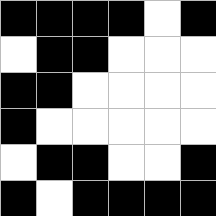[["black", "black", "black", "black", "white", "black"], ["white", "black", "black", "white", "white", "white"], ["black", "black", "white", "white", "white", "white"], ["black", "white", "white", "white", "white", "white"], ["white", "black", "black", "white", "white", "black"], ["black", "white", "black", "black", "black", "black"]]